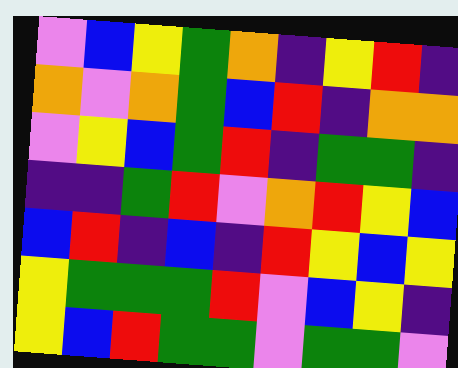[["violet", "blue", "yellow", "green", "orange", "indigo", "yellow", "red", "indigo"], ["orange", "violet", "orange", "green", "blue", "red", "indigo", "orange", "orange"], ["violet", "yellow", "blue", "green", "red", "indigo", "green", "green", "indigo"], ["indigo", "indigo", "green", "red", "violet", "orange", "red", "yellow", "blue"], ["blue", "red", "indigo", "blue", "indigo", "red", "yellow", "blue", "yellow"], ["yellow", "green", "green", "green", "red", "violet", "blue", "yellow", "indigo"], ["yellow", "blue", "red", "green", "green", "violet", "green", "green", "violet"]]